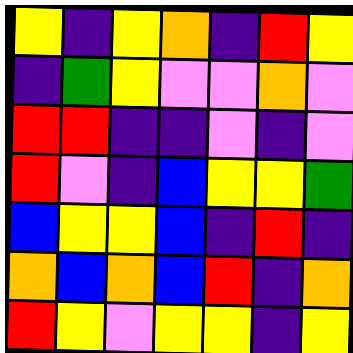[["yellow", "indigo", "yellow", "orange", "indigo", "red", "yellow"], ["indigo", "green", "yellow", "violet", "violet", "orange", "violet"], ["red", "red", "indigo", "indigo", "violet", "indigo", "violet"], ["red", "violet", "indigo", "blue", "yellow", "yellow", "green"], ["blue", "yellow", "yellow", "blue", "indigo", "red", "indigo"], ["orange", "blue", "orange", "blue", "red", "indigo", "orange"], ["red", "yellow", "violet", "yellow", "yellow", "indigo", "yellow"]]